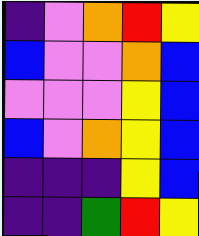[["indigo", "violet", "orange", "red", "yellow"], ["blue", "violet", "violet", "orange", "blue"], ["violet", "violet", "violet", "yellow", "blue"], ["blue", "violet", "orange", "yellow", "blue"], ["indigo", "indigo", "indigo", "yellow", "blue"], ["indigo", "indigo", "green", "red", "yellow"]]